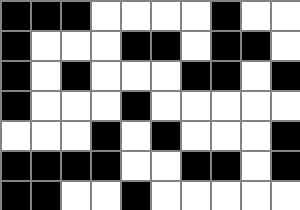[["black", "black", "black", "white", "white", "white", "white", "black", "white", "white"], ["black", "white", "white", "white", "black", "black", "white", "black", "black", "white"], ["black", "white", "black", "white", "white", "white", "black", "black", "white", "black"], ["black", "white", "white", "white", "black", "white", "white", "white", "white", "white"], ["white", "white", "white", "black", "white", "black", "white", "white", "white", "black"], ["black", "black", "black", "black", "white", "white", "black", "black", "white", "black"], ["black", "black", "white", "white", "black", "white", "white", "white", "white", "white"]]